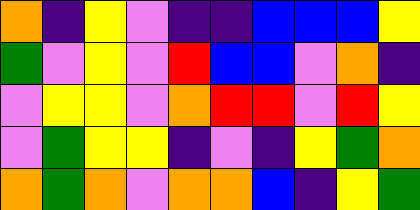[["orange", "indigo", "yellow", "violet", "indigo", "indigo", "blue", "blue", "blue", "yellow"], ["green", "violet", "yellow", "violet", "red", "blue", "blue", "violet", "orange", "indigo"], ["violet", "yellow", "yellow", "violet", "orange", "red", "red", "violet", "red", "yellow"], ["violet", "green", "yellow", "yellow", "indigo", "violet", "indigo", "yellow", "green", "orange"], ["orange", "green", "orange", "violet", "orange", "orange", "blue", "indigo", "yellow", "green"]]